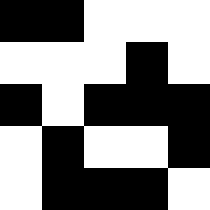[["black", "black", "white", "white", "white"], ["white", "white", "white", "black", "white"], ["black", "white", "black", "black", "black"], ["white", "black", "white", "white", "black"], ["white", "black", "black", "black", "white"]]